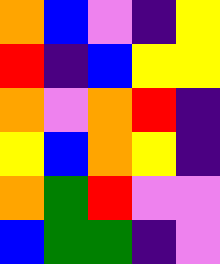[["orange", "blue", "violet", "indigo", "yellow"], ["red", "indigo", "blue", "yellow", "yellow"], ["orange", "violet", "orange", "red", "indigo"], ["yellow", "blue", "orange", "yellow", "indigo"], ["orange", "green", "red", "violet", "violet"], ["blue", "green", "green", "indigo", "violet"]]